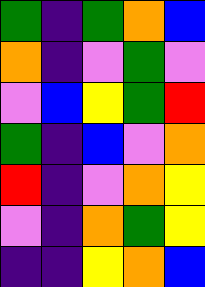[["green", "indigo", "green", "orange", "blue"], ["orange", "indigo", "violet", "green", "violet"], ["violet", "blue", "yellow", "green", "red"], ["green", "indigo", "blue", "violet", "orange"], ["red", "indigo", "violet", "orange", "yellow"], ["violet", "indigo", "orange", "green", "yellow"], ["indigo", "indigo", "yellow", "orange", "blue"]]